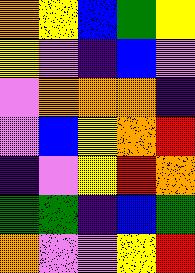[["orange", "yellow", "blue", "green", "yellow"], ["yellow", "violet", "indigo", "blue", "violet"], ["violet", "orange", "orange", "orange", "indigo"], ["violet", "blue", "yellow", "orange", "red"], ["indigo", "violet", "yellow", "red", "orange"], ["green", "green", "indigo", "blue", "green"], ["orange", "violet", "violet", "yellow", "red"]]